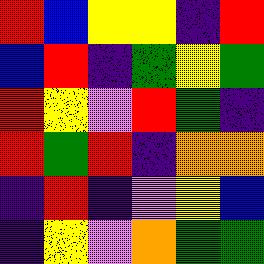[["red", "blue", "yellow", "yellow", "indigo", "red"], ["blue", "red", "indigo", "green", "yellow", "green"], ["red", "yellow", "violet", "red", "green", "indigo"], ["red", "green", "red", "indigo", "orange", "orange"], ["indigo", "red", "indigo", "violet", "yellow", "blue"], ["indigo", "yellow", "violet", "orange", "green", "green"]]